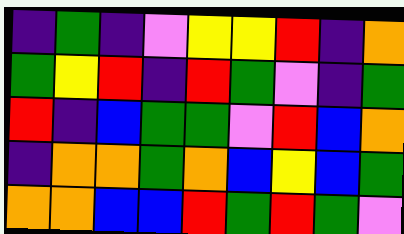[["indigo", "green", "indigo", "violet", "yellow", "yellow", "red", "indigo", "orange"], ["green", "yellow", "red", "indigo", "red", "green", "violet", "indigo", "green"], ["red", "indigo", "blue", "green", "green", "violet", "red", "blue", "orange"], ["indigo", "orange", "orange", "green", "orange", "blue", "yellow", "blue", "green"], ["orange", "orange", "blue", "blue", "red", "green", "red", "green", "violet"]]